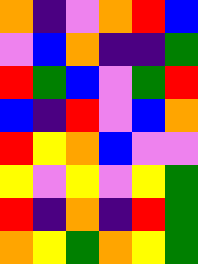[["orange", "indigo", "violet", "orange", "red", "blue"], ["violet", "blue", "orange", "indigo", "indigo", "green"], ["red", "green", "blue", "violet", "green", "red"], ["blue", "indigo", "red", "violet", "blue", "orange"], ["red", "yellow", "orange", "blue", "violet", "violet"], ["yellow", "violet", "yellow", "violet", "yellow", "green"], ["red", "indigo", "orange", "indigo", "red", "green"], ["orange", "yellow", "green", "orange", "yellow", "green"]]